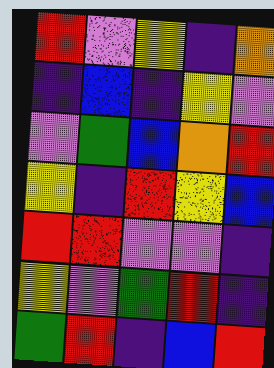[["red", "violet", "yellow", "indigo", "orange"], ["indigo", "blue", "indigo", "yellow", "violet"], ["violet", "green", "blue", "orange", "red"], ["yellow", "indigo", "red", "yellow", "blue"], ["red", "red", "violet", "violet", "indigo"], ["yellow", "violet", "green", "red", "indigo"], ["green", "red", "indigo", "blue", "red"]]